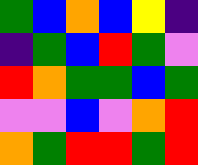[["green", "blue", "orange", "blue", "yellow", "indigo"], ["indigo", "green", "blue", "red", "green", "violet"], ["red", "orange", "green", "green", "blue", "green"], ["violet", "violet", "blue", "violet", "orange", "red"], ["orange", "green", "red", "red", "green", "red"]]